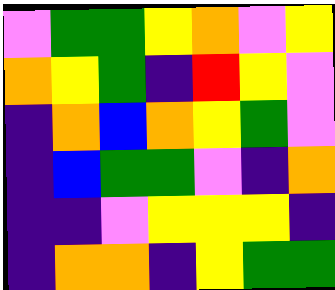[["violet", "green", "green", "yellow", "orange", "violet", "yellow"], ["orange", "yellow", "green", "indigo", "red", "yellow", "violet"], ["indigo", "orange", "blue", "orange", "yellow", "green", "violet"], ["indigo", "blue", "green", "green", "violet", "indigo", "orange"], ["indigo", "indigo", "violet", "yellow", "yellow", "yellow", "indigo"], ["indigo", "orange", "orange", "indigo", "yellow", "green", "green"]]